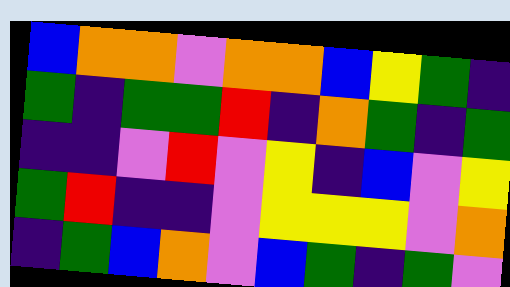[["blue", "orange", "orange", "violet", "orange", "orange", "blue", "yellow", "green", "indigo"], ["green", "indigo", "green", "green", "red", "indigo", "orange", "green", "indigo", "green"], ["indigo", "indigo", "violet", "red", "violet", "yellow", "indigo", "blue", "violet", "yellow"], ["green", "red", "indigo", "indigo", "violet", "yellow", "yellow", "yellow", "violet", "orange"], ["indigo", "green", "blue", "orange", "violet", "blue", "green", "indigo", "green", "violet"]]